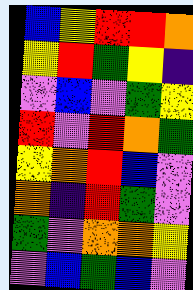[["blue", "yellow", "red", "red", "orange"], ["yellow", "red", "green", "yellow", "indigo"], ["violet", "blue", "violet", "green", "yellow"], ["red", "violet", "red", "orange", "green"], ["yellow", "orange", "red", "blue", "violet"], ["orange", "indigo", "red", "green", "violet"], ["green", "violet", "orange", "orange", "yellow"], ["violet", "blue", "green", "blue", "violet"]]